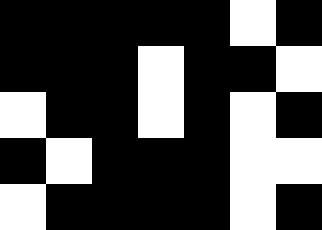[["black", "black", "black", "black", "black", "white", "black"], ["black", "black", "black", "white", "black", "black", "white"], ["white", "black", "black", "white", "black", "white", "black"], ["black", "white", "black", "black", "black", "white", "white"], ["white", "black", "black", "black", "black", "white", "black"]]